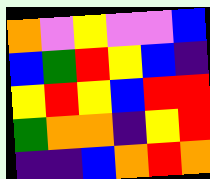[["orange", "violet", "yellow", "violet", "violet", "blue"], ["blue", "green", "red", "yellow", "blue", "indigo"], ["yellow", "red", "yellow", "blue", "red", "red"], ["green", "orange", "orange", "indigo", "yellow", "red"], ["indigo", "indigo", "blue", "orange", "red", "orange"]]